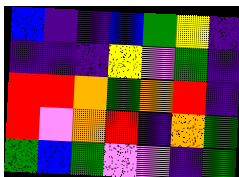[["blue", "indigo", "indigo", "blue", "green", "yellow", "indigo"], ["indigo", "indigo", "indigo", "yellow", "violet", "green", "indigo"], ["red", "red", "orange", "green", "orange", "red", "indigo"], ["red", "violet", "orange", "red", "indigo", "orange", "green"], ["green", "blue", "green", "violet", "violet", "indigo", "green"]]